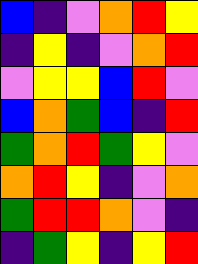[["blue", "indigo", "violet", "orange", "red", "yellow"], ["indigo", "yellow", "indigo", "violet", "orange", "red"], ["violet", "yellow", "yellow", "blue", "red", "violet"], ["blue", "orange", "green", "blue", "indigo", "red"], ["green", "orange", "red", "green", "yellow", "violet"], ["orange", "red", "yellow", "indigo", "violet", "orange"], ["green", "red", "red", "orange", "violet", "indigo"], ["indigo", "green", "yellow", "indigo", "yellow", "red"]]